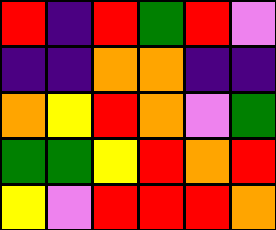[["red", "indigo", "red", "green", "red", "violet"], ["indigo", "indigo", "orange", "orange", "indigo", "indigo"], ["orange", "yellow", "red", "orange", "violet", "green"], ["green", "green", "yellow", "red", "orange", "red"], ["yellow", "violet", "red", "red", "red", "orange"]]